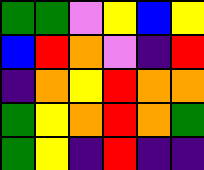[["green", "green", "violet", "yellow", "blue", "yellow"], ["blue", "red", "orange", "violet", "indigo", "red"], ["indigo", "orange", "yellow", "red", "orange", "orange"], ["green", "yellow", "orange", "red", "orange", "green"], ["green", "yellow", "indigo", "red", "indigo", "indigo"]]